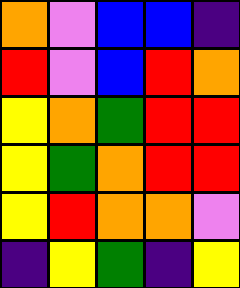[["orange", "violet", "blue", "blue", "indigo"], ["red", "violet", "blue", "red", "orange"], ["yellow", "orange", "green", "red", "red"], ["yellow", "green", "orange", "red", "red"], ["yellow", "red", "orange", "orange", "violet"], ["indigo", "yellow", "green", "indigo", "yellow"]]